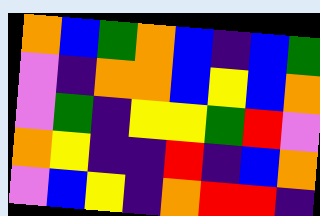[["orange", "blue", "green", "orange", "blue", "indigo", "blue", "green"], ["violet", "indigo", "orange", "orange", "blue", "yellow", "blue", "orange"], ["violet", "green", "indigo", "yellow", "yellow", "green", "red", "violet"], ["orange", "yellow", "indigo", "indigo", "red", "indigo", "blue", "orange"], ["violet", "blue", "yellow", "indigo", "orange", "red", "red", "indigo"]]